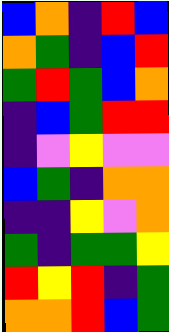[["blue", "orange", "indigo", "red", "blue"], ["orange", "green", "indigo", "blue", "red"], ["green", "red", "green", "blue", "orange"], ["indigo", "blue", "green", "red", "red"], ["indigo", "violet", "yellow", "violet", "violet"], ["blue", "green", "indigo", "orange", "orange"], ["indigo", "indigo", "yellow", "violet", "orange"], ["green", "indigo", "green", "green", "yellow"], ["red", "yellow", "red", "indigo", "green"], ["orange", "orange", "red", "blue", "green"]]